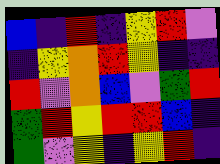[["blue", "indigo", "red", "indigo", "yellow", "red", "violet"], ["indigo", "yellow", "orange", "red", "yellow", "indigo", "indigo"], ["red", "violet", "orange", "blue", "violet", "green", "red"], ["green", "red", "yellow", "red", "red", "blue", "indigo"], ["green", "violet", "yellow", "indigo", "yellow", "red", "indigo"]]